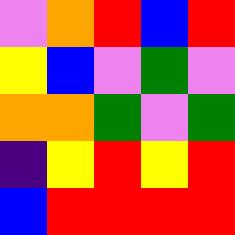[["violet", "orange", "red", "blue", "red"], ["yellow", "blue", "violet", "green", "violet"], ["orange", "orange", "green", "violet", "green"], ["indigo", "yellow", "red", "yellow", "red"], ["blue", "red", "red", "red", "red"]]